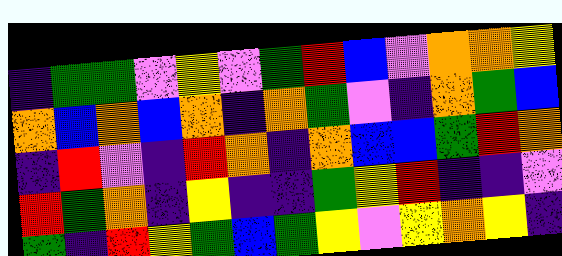[["indigo", "green", "green", "violet", "yellow", "violet", "green", "red", "blue", "violet", "orange", "orange", "yellow"], ["orange", "blue", "orange", "blue", "orange", "indigo", "orange", "green", "violet", "indigo", "orange", "green", "blue"], ["indigo", "red", "violet", "indigo", "red", "orange", "indigo", "orange", "blue", "blue", "green", "red", "orange"], ["red", "green", "orange", "indigo", "yellow", "indigo", "indigo", "green", "yellow", "red", "indigo", "indigo", "violet"], ["green", "indigo", "red", "yellow", "green", "blue", "green", "yellow", "violet", "yellow", "orange", "yellow", "indigo"]]